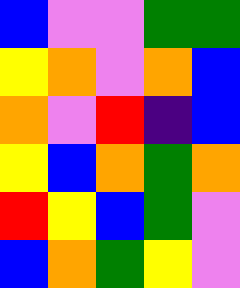[["blue", "violet", "violet", "green", "green"], ["yellow", "orange", "violet", "orange", "blue"], ["orange", "violet", "red", "indigo", "blue"], ["yellow", "blue", "orange", "green", "orange"], ["red", "yellow", "blue", "green", "violet"], ["blue", "orange", "green", "yellow", "violet"]]